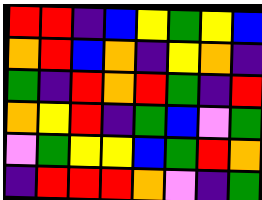[["red", "red", "indigo", "blue", "yellow", "green", "yellow", "blue"], ["orange", "red", "blue", "orange", "indigo", "yellow", "orange", "indigo"], ["green", "indigo", "red", "orange", "red", "green", "indigo", "red"], ["orange", "yellow", "red", "indigo", "green", "blue", "violet", "green"], ["violet", "green", "yellow", "yellow", "blue", "green", "red", "orange"], ["indigo", "red", "red", "red", "orange", "violet", "indigo", "green"]]